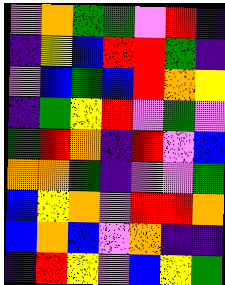[["violet", "orange", "green", "green", "violet", "red", "indigo"], ["indigo", "yellow", "blue", "red", "red", "green", "indigo"], ["violet", "blue", "green", "blue", "red", "orange", "yellow"], ["indigo", "green", "yellow", "red", "violet", "green", "violet"], ["green", "red", "orange", "indigo", "red", "violet", "blue"], ["orange", "orange", "green", "indigo", "violet", "violet", "green"], ["blue", "yellow", "orange", "violet", "red", "red", "orange"], ["blue", "orange", "blue", "violet", "orange", "indigo", "indigo"], ["indigo", "red", "yellow", "violet", "blue", "yellow", "green"]]